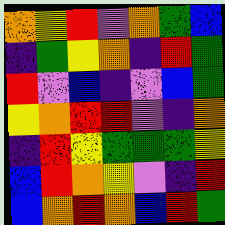[["orange", "yellow", "red", "violet", "orange", "green", "blue"], ["indigo", "green", "yellow", "orange", "indigo", "red", "green"], ["red", "violet", "blue", "indigo", "violet", "blue", "green"], ["yellow", "orange", "red", "red", "violet", "indigo", "orange"], ["indigo", "red", "yellow", "green", "green", "green", "yellow"], ["blue", "red", "orange", "yellow", "violet", "indigo", "red"], ["blue", "orange", "red", "orange", "blue", "red", "green"]]